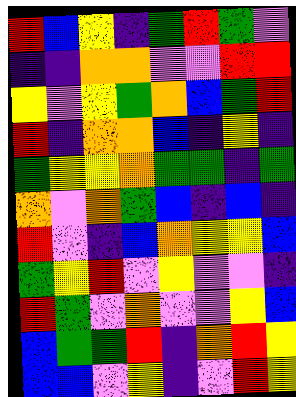[["red", "blue", "yellow", "indigo", "green", "red", "green", "violet"], ["indigo", "indigo", "orange", "orange", "violet", "violet", "red", "red"], ["yellow", "violet", "yellow", "green", "orange", "blue", "green", "red"], ["red", "indigo", "orange", "orange", "blue", "indigo", "yellow", "indigo"], ["green", "yellow", "yellow", "orange", "green", "green", "indigo", "green"], ["orange", "violet", "orange", "green", "blue", "indigo", "blue", "indigo"], ["red", "violet", "indigo", "blue", "orange", "yellow", "yellow", "blue"], ["green", "yellow", "red", "violet", "yellow", "violet", "violet", "indigo"], ["red", "green", "violet", "orange", "violet", "violet", "yellow", "blue"], ["blue", "green", "green", "red", "indigo", "orange", "red", "yellow"], ["blue", "blue", "violet", "yellow", "indigo", "violet", "red", "yellow"]]